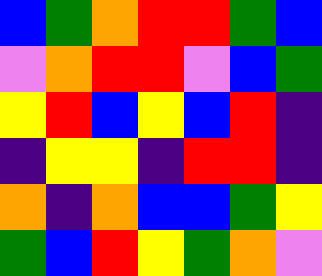[["blue", "green", "orange", "red", "red", "green", "blue"], ["violet", "orange", "red", "red", "violet", "blue", "green"], ["yellow", "red", "blue", "yellow", "blue", "red", "indigo"], ["indigo", "yellow", "yellow", "indigo", "red", "red", "indigo"], ["orange", "indigo", "orange", "blue", "blue", "green", "yellow"], ["green", "blue", "red", "yellow", "green", "orange", "violet"]]